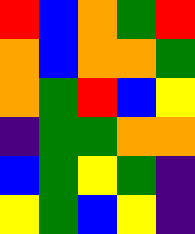[["red", "blue", "orange", "green", "red"], ["orange", "blue", "orange", "orange", "green"], ["orange", "green", "red", "blue", "yellow"], ["indigo", "green", "green", "orange", "orange"], ["blue", "green", "yellow", "green", "indigo"], ["yellow", "green", "blue", "yellow", "indigo"]]